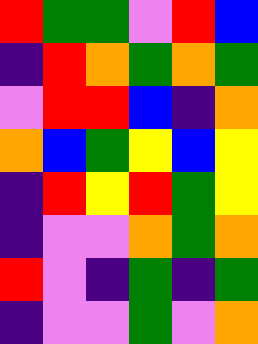[["red", "green", "green", "violet", "red", "blue"], ["indigo", "red", "orange", "green", "orange", "green"], ["violet", "red", "red", "blue", "indigo", "orange"], ["orange", "blue", "green", "yellow", "blue", "yellow"], ["indigo", "red", "yellow", "red", "green", "yellow"], ["indigo", "violet", "violet", "orange", "green", "orange"], ["red", "violet", "indigo", "green", "indigo", "green"], ["indigo", "violet", "violet", "green", "violet", "orange"]]